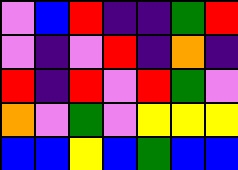[["violet", "blue", "red", "indigo", "indigo", "green", "red"], ["violet", "indigo", "violet", "red", "indigo", "orange", "indigo"], ["red", "indigo", "red", "violet", "red", "green", "violet"], ["orange", "violet", "green", "violet", "yellow", "yellow", "yellow"], ["blue", "blue", "yellow", "blue", "green", "blue", "blue"]]